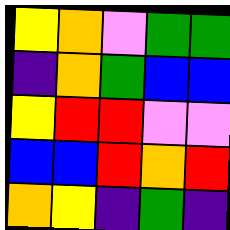[["yellow", "orange", "violet", "green", "green"], ["indigo", "orange", "green", "blue", "blue"], ["yellow", "red", "red", "violet", "violet"], ["blue", "blue", "red", "orange", "red"], ["orange", "yellow", "indigo", "green", "indigo"]]